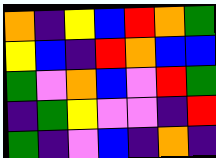[["orange", "indigo", "yellow", "blue", "red", "orange", "green"], ["yellow", "blue", "indigo", "red", "orange", "blue", "blue"], ["green", "violet", "orange", "blue", "violet", "red", "green"], ["indigo", "green", "yellow", "violet", "violet", "indigo", "red"], ["green", "indigo", "violet", "blue", "indigo", "orange", "indigo"]]